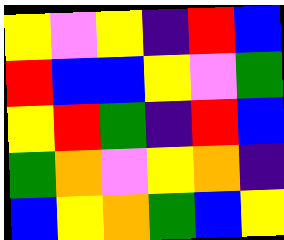[["yellow", "violet", "yellow", "indigo", "red", "blue"], ["red", "blue", "blue", "yellow", "violet", "green"], ["yellow", "red", "green", "indigo", "red", "blue"], ["green", "orange", "violet", "yellow", "orange", "indigo"], ["blue", "yellow", "orange", "green", "blue", "yellow"]]